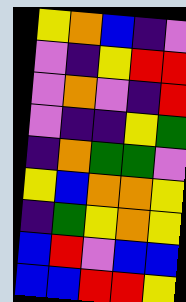[["yellow", "orange", "blue", "indigo", "violet"], ["violet", "indigo", "yellow", "red", "red"], ["violet", "orange", "violet", "indigo", "red"], ["violet", "indigo", "indigo", "yellow", "green"], ["indigo", "orange", "green", "green", "violet"], ["yellow", "blue", "orange", "orange", "yellow"], ["indigo", "green", "yellow", "orange", "yellow"], ["blue", "red", "violet", "blue", "blue"], ["blue", "blue", "red", "red", "yellow"]]